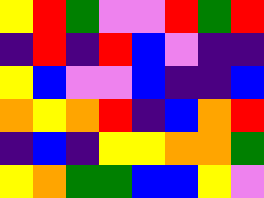[["yellow", "red", "green", "violet", "violet", "red", "green", "red"], ["indigo", "red", "indigo", "red", "blue", "violet", "indigo", "indigo"], ["yellow", "blue", "violet", "violet", "blue", "indigo", "indigo", "blue"], ["orange", "yellow", "orange", "red", "indigo", "blue", "orange", "red"], ["indigo", "blue", "indigo", "yellow", "yellow", "orange", "orange", "green"], ["yellow", "orange", "green", "green", "blue", "blue", "yellow", "violet"]]